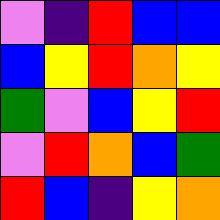[["violet", "indigo", "red", "blue", "blue"], ["blue", "yellow", "red", "orange", "yellow"], ["green", "violet", "blue", "yellow", "red"], ["violet", "red", "orange", "blue", "green"], ["red", "blue", "indigo", "yellow", "orange"]]